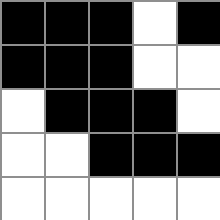[["black", "black", "black", "white", "black"], ["black", "black", "black", "white", "white"], ["white", "black", "black", "black", "white"], ["white", "white", "black", "black", "black"], ["white", "white", "white", "white", "white"]]